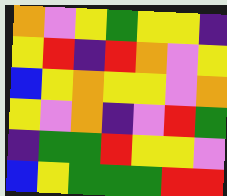[["orange", "violet", "yellow", "green", "yellow", "yellow", "indigo"], ["yellow", "red", "indigo", "red", "orange", "violet", "yellow"], ["blue", "yellow", "orange", "yellow", "yellow", "violet", "orange"], ["yellow", "violet", "orange", "indigo", "violet", "red", "green"], ["indigo", "green", "green", "red", "yellow", "yellow", "violet"], ["blue", "yellow", "green", "green", "green", "red", "red"]]